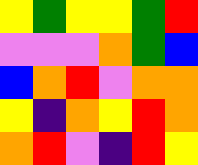[["yellow", "green", "yellow", "yellow", "green", "red"], ["violet", "violet", "violet", "orange", "green", "blue"], ["blue", "orange", "red", "violet", "orange", "orange"], ["yellow", "indigo", "orange", "yellow", "red", "orange"], ["orange", "red", "violet", "indigo", "red", "yellow"]]